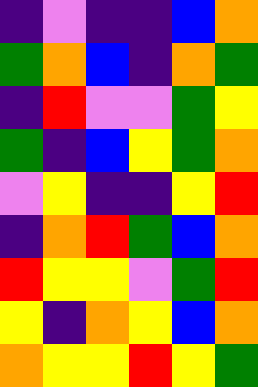[["indigo", "violet", "indigo", "indigo", "blue", "orange"], ["green", "orange", "blue", "indigo", "orange", "green"], ["indigo", "red", "violet", "violet", "green", "yellow"], ["green", "indigo", "blue", "yellow", "green", "orange"], ["violet", "yellow", "indigo", "indigo", "yellow", "red"], ["indigo", "orange", "red", "green", "blue", "orange"], ["red", "yellow", "yellow", "violet", "green", "red"], ["yellow", "indigo", "orange", "yellow", "blue", "orange"], ["orange", "yellow", "yellow", "red", "yellow", "green"]]